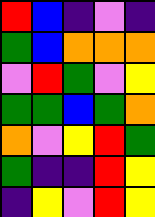[["red", "blue", "indigo", "violet", "indigo"], ["green", "blue", "orange", "orange", "orange"], ["violet", "red", "green", "violet", "yellow"], ["green", "green", "blue", "green", "orange"], ["orange", "violet", "yellow", "red", "green"], ["green", "indigo", "indigo", "red", "yellow"], ["indigo", "yellow", "violet", "red", "yellow"]]